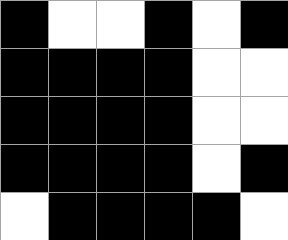[["black", "white", "white", "black", "white", "black"], ["black", "black", "black", "black", "white", "white"], ["black", "black", "black", "black", "white", "white"], ["black", "black", "black", "black", "white", "black"], ["white", "black", "black", "black", "black", "white"]]